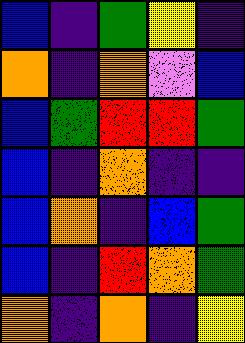[["blue", "indigo", "green", "yellow", "indigo"], ["orange", "indigo", "orange", "violet", "blue"], ["blue", "green", "red", "red", "green"], ["blue", "indigo", "orange", "indigo", "indigo"], ["blue", "orange", "indigo", "blue", "green"], ["blue", "indigo", "red", "orange", "green"], ["orange", "indigo", "orange", "indigo", "yellow"]]